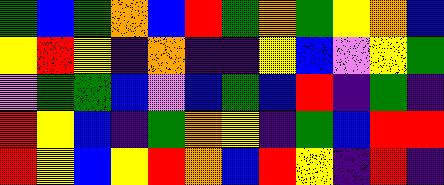[["green", "blue", "green", "orange", "blue", "red", "green", "orange", "green", "yellow", "orange", "blue"], ["yellow", "red", "yellow", "indigo", "orange", "indigo", "indigo", "yellow", "blue", "violet", "yellow", "green"], ["violet", "green", "green", "blue", "violet", "blue", "green", "blue", "red", "indigo", "green", "indigo"], ["red", "yellow", "blue", "indigo", "green", "orange", "yellow", "indigo", "green", "blue", "red", "red"], ["red", "yellow", "blue", "yellow", "red", "orange", "blue", "red", "yellow", "indigo", "red", "indigo"]]